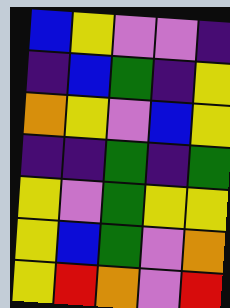[["blue", "yellow", "violet", "violet", "indigo"], ["indigo", "blue", "green", "indigo", "yellow"], ["orange", "yellow", "violet", "blue", "yellow"], ["indigo", "indigo", "green", "indigo", "green"], ["yellow", "violet", "green", "yellow", "yellow"], ["yellow", "blue", "green", "violet", "orange"], ["yellow", "red", "orange", "violet", "red"]]